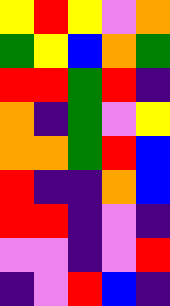[["yellow", "red", "yellow", "violet", "orange"], ["green", "yellow", "blue", "orange", "green"], ["red", "red", "green", "red", "indigo"], ["orange", "indigo", "green", "violet", "yellow"], ["orange", "orange", "green", "red", "blue"], ["red", "indigo", "indigo", "orange", "blue"], ["red", "red", "indigo", "violet", "indigo"], ["violet", "violet", "indigo", "violet", "red"], ["indigo", "violet", "red", "blue", "indigo"]]